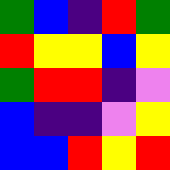[["green", "blue", "indigo", "red", "green"], ["red", "yellow", "yellow", "blue", "yellow"], ["green", "red", "red", "indigo", "violet"], ["blue", "indigo", "indigo", "violet", "yellow"], ["blue", "blue", "red", "yellow", "red"]]